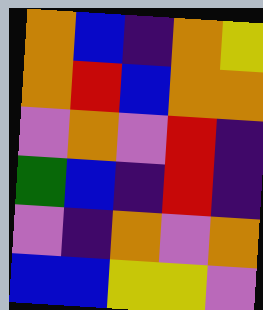[["orange", "blue", "indigo", "orange", "yellow"], ["orange", "red", "blue", "orange", "orange"], ["violet", "orange", "violet", "red", "indigo"], ["green", "blue", "indigo", "red", "indigo"], ["violet", "indigo", "orange", "violet", "orange"], ["blue", "blue", "yellow", "yellow", "violet"]]